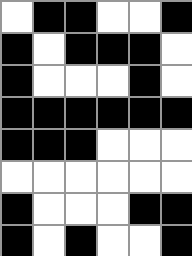[["white", "black", "black", "white", "white", "black"], ["black", "white", "black", "black", "black", "white"], ["black", "white", "white", "white", "black", "white"], ["black", "black", "black", "black", "black", "black"], ["black", "black", "black", "white", "white", "white"], ["white", "white", "white", "white", "white", "white"], ["black", "white", "white", "white", "black", "black"], ["black", "white", "black", "white", "white", "black"]]